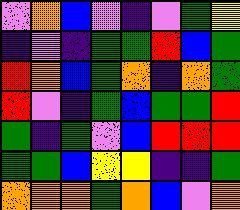[["violet", "orange", "blue", "violet", "indigo", "violet", "green", "yellow"], ["indigo", "violet", "indigo", "green", "green", "red", "blue", "green"], ["red", "orange", "blue", "green", "orange", "indigo", "orange", "green"], ["red", "violet", "indigo", "green", "blue", "green", "green", "red"], ["green", "indigo", "green", "violet", "blue", "red", "red", "red"], ["green", "green", "blue", "yellow", "yellow", "indigo", "indigo", "green"], ["orange", "orange", "orange", "green", "orange", "blue", "violet", "orange"]]